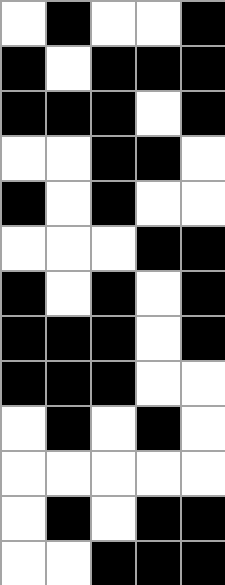[["white", "black", "white", "white", "black"], ["black", "white", "black", "black", "black"], ["black", "black", "black", "white", "black"], ["white", "white", "black", "black", "white"], ["black", "white", "black", "white", "white"], ["white", "white", "white", "black", "black"], ["black", "white", "black", "white", "black"], ["black", "black", "black", "white", "black"], ["black", "black", "black", "white", "white"], ["white", "black", "white", "black", "white"], ["white", "white", "white", "white", "white"], ["white", "black", "white", "black", "black"], ["white", "white", "black", "black", "black"]]